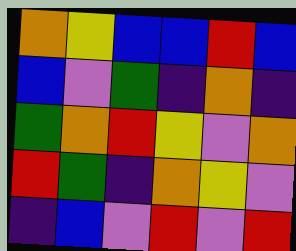[["orange", "yellow", "blue", "blue", "red", "blue"], ["blue", "violet", "green", "indigo", "orange", "indigo"], ["green", "orange", "red", "yellow", "violet", "orange"], ["red", "green", "indigo", "orange", "yellow", "violet"], ["indigo", "blue", "violet", "red", "violet", "red"]]